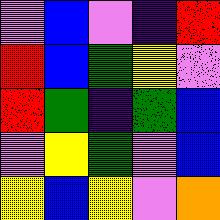[["violet", "blue", "violet", "indigo", "red"], ["red", "blue", "green", "yellow", "violet"], ["red", "green", "indigo", "green", "blue"], ["violet", "yellow", "green", "violet", "blue"], ["yellow", "blue", "yellow", "violet", "orange"]]